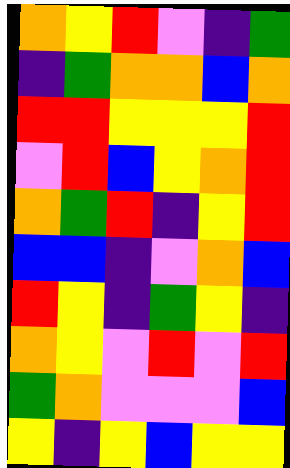[["orange", "yellow", "red", "violet", "indigo", "green"], ["indigo", "green", "orange", "orange", "blue", "orange"], ["red", "red", "yellow", "yellow", "yellow", "red"], ["violet", "red", "blue", "yellow", "orange", "red"], ["orange", "green", "red", "indigo", "yellow", "red"], ["blue", "blue", "indigo", "violet", "orange", "blue"], ["red", "yellow", "indigo", "green", "yellow", "indigo"], ["orange", "yellow", "violet", "red", "violet", "red"], ["green", "orange", "violet", "violet", "violet", "blue"], ["yellow", "indigo", "yellow", "blue", "yellow", "yellow"]]